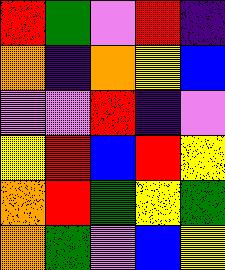[["red", "green", "violet", "red", "indigo"], ["orange", "indigo", "orange", "yellow", "blue"], ["violet", "violet", "red", "indigo", "violet"], ["yellow", "red", "blue", "red", "yellow"], ["orange", "red", "green", "yellow", "green"], ["orange", "green", "violet", "blue", "yellow"]]